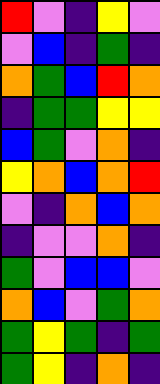[["red", "violet", "indigo", "yellow", "violet"], ["violet", "blue", "indigo", "green", "indigo"], ["orange", "green", "blue", "red", "orange"], ["indigo", "green", "green", "yellow", "yellow"], ["blue", "green", "violet", "orange", "indigo"], ["yellow", "orange", "blue", "orange", "red"], ["violet", "indigo", "orange", "blue", "orange"], ["indigo", "violet", "violet", "orange", "indigo"], ["green", "violet", "blue", "blue", "violet"], ["orange", "blue", "violet", "green", "orange"], ["green", "yellow", "green", "indigo", "green"], ["green", "yellow", "indigo", "orange", "indigo"]]